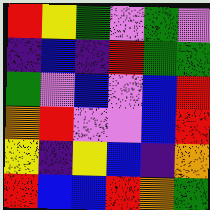[["red", "yellow", "green", "violet", "green", "violet"], ["indigo", "blue", "indigo", "red", "green", "green"], ["green", "violet", "blue", "violet", "blue", "red"], ["orange", "red", "violet", "violet", "blue", "red"], ["yellow", "indigo", "yellow", "blue", "indigo", "orange"], ["red", "blue", "blue", "red", "orange", "green"]]